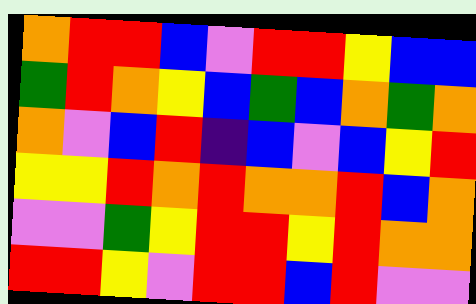[["orange", "red", "red", "blue", "violet", "red", "red", "yellow", "blue", "blue"], ["green", "red", "orange", "yellow", "blue", "green", "blue", "orange", "green", "orange"], ["orange", "violet", "blue", "red", "indigo", "blue", "violet", "blue", "yellow", "red"], ["yellow", "yellow", "red", "orange", "red", "orange", "orange", "red", "blue", "orange"], ["violet", "violet", "green", "yellow", "red", "red", "yellow", "red", "orange", "orange"], ["red", "red", "yellow", "violet", "red", "red", "blue", "red", "violet", "violet"]]